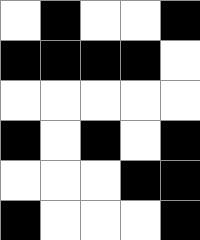[["white", "black", "white", "white", "black"], ["black", "black", "black", "black", "white"], ["white", "white", "white", "white", "white"], ["black", "white", "black", "white", "black"], ["white", "white", "white", "black", "black"], ["black", "white", "white", "white", "black"]]